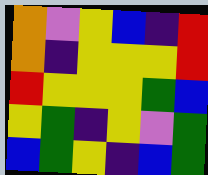[["orange", "violet", "yellow", "blue", "indigo", "red"], ["orange", "indigo", "yellow", "yellow", "yellow", "red"], ["red", "yellow", "yellow", "yellow", "green", "blue"], ["yellow", "green", "indigo", "yellow", "violet", "green"], ["blue", "green", "yellow", "indigo", "blue", "green"]]